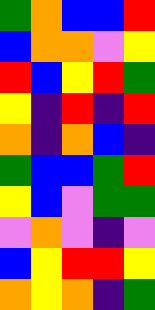[["green", "orange", "blue", "blue", "red"], ["blue", "orange", "orange", "violet", "yellow"], ["red", "blue", "yellow", "red", "green"], ["yellow", "indigo", "red", "indigo", "red"], ["orange", "indigo", "orange", "blue", "indigo"], ["green", "blue", "blue", "green", "red"], ["yellow", "blue", "violet", "green", "green"], ["violet", "orange", "violet", "indigo", "violet"], ["blue", "yellow", "red", "red", "yellow"], ["orange", "yellow", "orange", "indigo", "green"]]